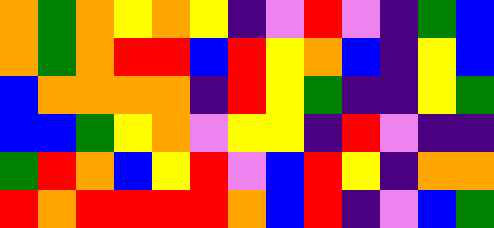[["orange", "green", "orange", "yellow", "orange", "yellow", "indigo", "violet", "red", "violet", "indigo", "green", "blue"], ["orange", "green", "orange", "red", "red", "blue", "red", "yellow", "orange", "blue", "indigo", "yellow", "blue"], ["blue", "orange", "orange", "orange", "orange", "indigo", "red", "yellow", "green", "indigo", "indigo", "yellow", "green"], ["blue", "blue", "green", "yellow", "orange", "violet", "yellow", "yellow", "indigo", "red", "violet", "indigo", "indigo"], ["green", "red", "orange", "blue", "yellow", "red", "violet", "blue", "red", "yellow", "indigo", "orange", "orange"], ["red", "orange", "red", "red", "red", "red", "orange", "blue", "red", "indigo", "violet", "blue", "green"]]